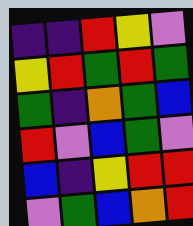[["indigo", "indigo", "red", "yellow", "violet"], ["yellow", "red", "green", "red", "green"], ["green", "indigo", "orange", "green", "blue"], ["red", "violet", "blue", "green", "violet"], ["blue", "indigo", "yellow", "red", "red"], ["violet", "green", "blue", "orange", "red"]]